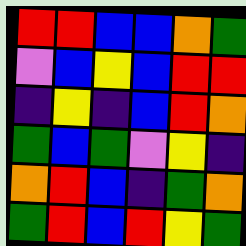[["red", "red", "blue", "blue", "orange", "green"], ["violet", "blue", "yellow", "blue", "red", "red"], ["indigo", "yellow", "indigo", "blue", "red", "orange"], ["green", "blue", "green", "violet", "yellow", "indigo"], ["orange", "red", "blue", "indigo", "green", "orange"], ["green", "red", "blue", "red", "yellow", "green"]]